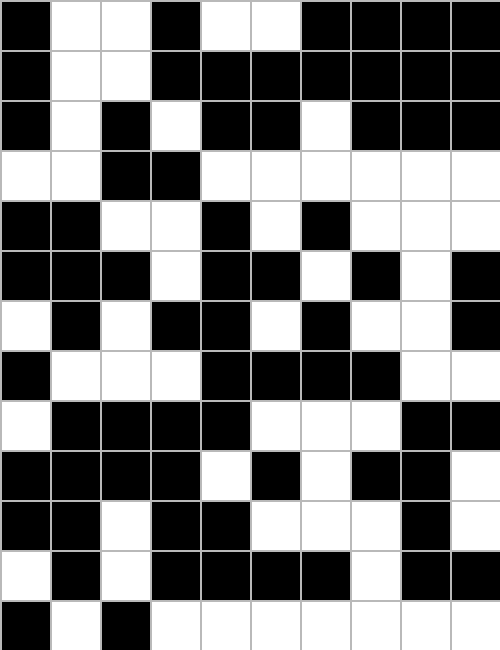[["black", "white", "white", "black", "white", "white", "black", "black", "black", "black"], ["black", "white", "white", "black", "black", "black", "black", "black", "black", "black"], ["black", "white", "black", "white", "black", "black", "white", "black", "black", "black"], ["white", "white", "black", "black", "white", "white", "white", "white", "white", "white"], ["black", "black", "white", "white", "black", "white", "black", "white", "white", "white"], ["black", "black", "black", "white", "black", "black", "white", "black", "white", "black"], ["white", "black", "white", "black", "black", "white", "black", "white", "white", "black"], ["black", "white", "white", "white", "black", "black", "black", "black", "white", "white"], ["white", "black", "black", "black", "black", "white", "white", "white", "black", "black"], ["black", "black", "black", "black", "white", "black", "white", "black", "black", "white"], ["black", "black", "white", "black", "black", "white", "white", "white", "black", "white"], ["white", "black", "white", "black", "black", "black", "black", "white", "black", "black"], ["black", "white", "black", "white", "white", "white", "white", "white", "white", "white"]]